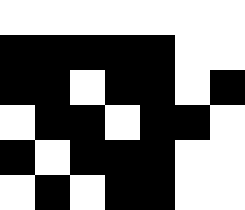[["white", "white", "white", "white", "white", "white", "white"], ["black", "black", "black", "black", "black", "white", "white"], ["black", "black", "white", "black", "black", "white", "black"], ["white", "black", "black", "white", "black", "black", "white"], ["black", "white", "black", "black", "black", "white", "white"], ["white", "black", "white", "black", "black", "white", "white"]]